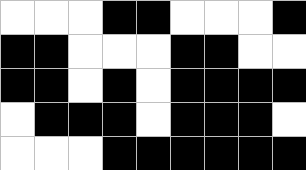[["white", "white", "white", "black", "black", "white", "white", "white", "black"], ["black", "black", "white", "white", "white", "black", "black", "white", "white"], ["black", "black", "white", "black", "white", "black", "black", "black", "black"], ["white", "black", "black", "black", "white", "black", "black", "black", "white"], ["white", "white", "white", "black", "black", "black", "black", "black", "black"]]